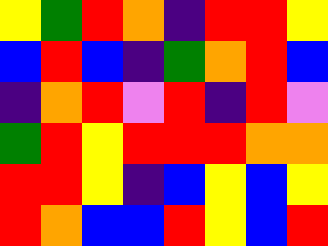[["yellow", "green", "red", "orange", "indigo", "red", "red", "yellow"], ["blue", "red", "blue", "indigo", "green", "orange", "red", "blue"], ["indigo", "orange", "red", "violet", "red", "indigo", "red", "violet"], ["green", "red", "yellow", "red", "red", "red", "orange", "orange"], ["red", "red", "yellow", "indigo", "blue", "yellow", "blue", "yellow"], ["red", "orange", "blue", "blue", "red", "yellow", "blue", "red"]]